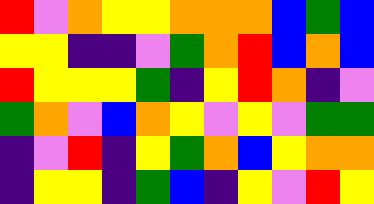[["red", "violet", "orange", "yellow", "yellow", "orange", "orange", "orange", "blue", "green", "blue"], ["yellow", "yellow", "indigo", "indigo", "violet", "green", "orange", "red", "blue", "orange", "blue"], ["red", "yellow", "yellow", "yellow", "green", "indigo", "yellow", "red", "orange", "indigo", "violet"], ["green", "orange", "violet", "blue", "orange", "yellow", "violet", "yellow", "violet", "green", "green"], ["indigo", "violet", "red", "indigo", "yellow", "green", "orange", "blue", "yellow", "orange", "orange"], ["indigo", "yellow", "yellow", "indigo", "green", "blue", "indigo", "yellow", "violet", "red", "yellow"]]